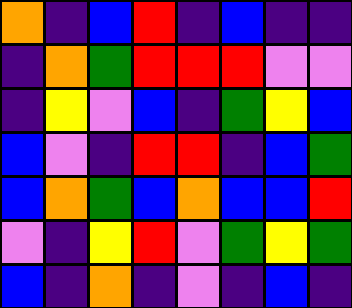[["orange", "indigo", "blue", "red", "indigo", "blue", "indigo", "indigo"], ["indigo", "orange", "green", "red", "red", "red", "violet", "violet"], ["indigo", "yellow", "violet", "blue", "indigo", "green", "yellow", "blue"], ["blue", "violet", "indigo", "red", "red", "indigo", "blue", "green"], ["blue", "orange", "green", "blue", "orange", "blue", "blue", "red"], ["violet", "indigo", "yellow", "red", "violet", "green", "yellow", "green"], ["blue", "indigo", "orange", "indigo", "violet", "indigo", "blue", "indigo"]]